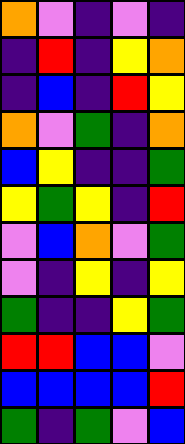[["orange", "violet", "indigo", "violet", "indigo"], ["indigo", "red", "indigo", "yellow", "orange"], ["indigo", "blue", "indigo", "red", "yellow"], ["orange", "violet", "green", "indigo", "orange"], ["blue", "yellow", "indigo", "indigo", "green"], ["yellow", "green", "yellow", "indigo", "red"], ["violet", "blue", "orange", "violet", "green"], ["violet", "indigo", "yellow", "indigo", "yellow"], ["green", "indigo", "indigo", "yellow", "green"], ["red", "red", "blue", "blue", "violet"], ["blue", "blue", "blue", "blue", "red"], ["green", "indigo", "green", "violet", "blue"]]